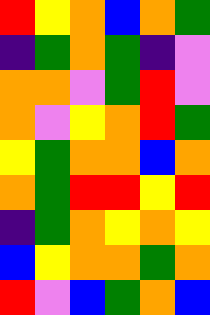[["red", "yellow", "orange", "blue", "orange", "green"], ["indigo", "green", "orange", "green", "indigo", "violet"], ["orange", "orange", "violet", "green", "red", "violet"], ["orange", "violet", "yellow", "orange", "red", "green"], ["yellow", "green", "orange", "orange", "blue", "orange"], ["orange", "green", "red", "red", "yellow", "red"], ["indigo", "green", "orange", "yellow", "orange", "yellow"], ["blue", "yellow", "orange", "orange", "green", "orange"], ["red", "violet", "blue", "green", "orange", "blue"]]